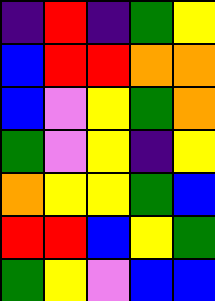[["indigo", "red", "indigo", "green", "yellow"], ["blue", "red", "red", "orange", "orange"], ["blue", "violet", "yellow", "green", "orange"], ["green", "violet", "yellow", "indigo", "yellow"], ["orange", "yellow", "yellow", "green", "blue"], ["red", "red", "blue", "yellow", "green"], ["green", "yellow", "violet", "blue", "blue"]]